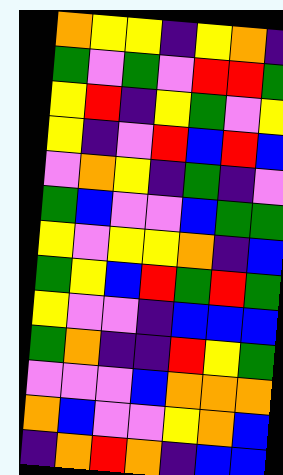[["orange", "yellow", "yellow", "indigo", "yellow", "orange", "indigo"], ["green", "violet", "green", "violet", "red", "red", "green"], ["yellow", "red", "indigo", "yellow", "green", "violet", "yellow"], ["yellow", "indigo", "violet", "red", "blue", "red", "blue"], ["violet", "orange", "yellow", "indigo", "green", "indigo", "violet"], ["green", "blue", "violet", "violet", "blue", "green", "green"], ["yellow", "violet", "yellow", "yellow", "orange", "indigo", "blue"], ["green", "yellow", "blue", "red", "green", "red", "green"], ["yellow", "violet", "violet", "indigo", "blue", "blue", "blue"], ["green", "orange", "indigo", "indigo", "red", "yellow", "green"], ["violet", "violet", "violet", "blue", "orange", "orange", "orange"], ["orange", "blue", "violet", "violet", "yellow", "orange", "blue"], ["indigo", "orange", "red", "orange", "indigo", "blue", "blue"]]